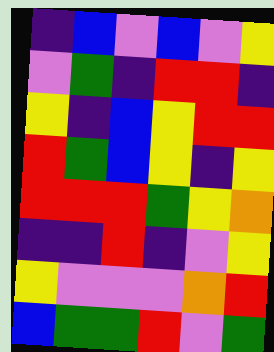[["indigo", "blue", "violet", "blue", "violet", "yellow"], ["violet", "green", "indigo", "red", "red", "indigo"], ["yellow", "indigo", "blue", "yellow", "red", "red"], ["red", "green", "blue", "yellow", "indigo", "yellow"], ["red", "red", "red", "green", "yellow", "orange"], ["indigo", "indigo", "red", "indigo", "violet", "yellow"], ["yellow", "violet", "violet", "violet", "orange", "red"], ["blue", "green", "green", "red", "violet", "green"]]